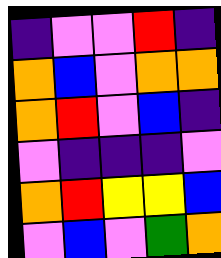[["indigo", "violet", "violet", "red", "indigo"], ["orange", "blue", "violet", "orange", "orange"], ["orange", "red", "violet", "blue", "indigo"], ["violet", "indigo", "indigo", "indigo", "violet"], ["orange", "red", "yellow", "yellow", "blue"], ["violet", "blue", "violet", "green", "orange"]]